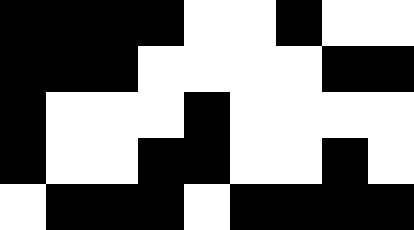[["black", "black", "black", "black", "white", "white", "black", "white", "white"], ["black", "black", "black", "white", "white", "white", "white", "black", "black"], ["black", "white", "white", "white", "black", "white", "white", "white", "white"], ["black", "white", "white", "black", "black", "white", "white", "black", "white"], ["white", "black", "black", "black", "white", "black", "black", "black", "black"]]